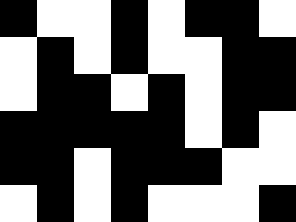[["black", "white", "white", "black", "white", "black", "black", "white"], ["white", "black", "white", "black", "white", "white", "black", "black"], ["white", "black", "black", "white", "black", "white", "black", "black"], ["black", "black", "black", "black", "black", "white", "black", "white"], ["black", "black", "white", "black", "black", "black", "white", "white"], ["white", "black", "white", "black", "white", "white", "white", "black"]]